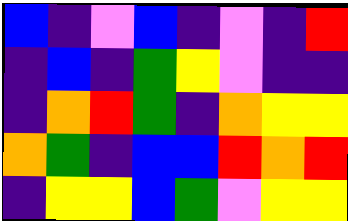[["blue", "indigo", "violet", "blue", "indigo", "violet", "indigo", "red"], ["indigo", "blue", "indigo", "green", "yellow", "violet", "indigo", "indigo"], ["indigo", "orange", "red", "green", "indigo", "orange", "yellow", "yellow"], ["orange", "green", "indigo", "blue", "blue", "red", "orange", "red"], ["indigo", "yellow", "yellow", "blue", "green", "violet", "yellow", "yellow"]]